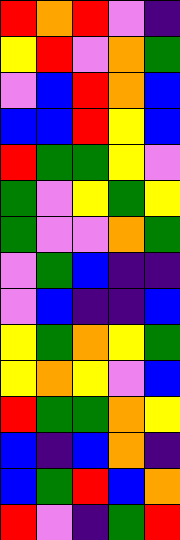[["red", "orange", "red", "violet", "indigo"], ["yellow", "red", "violet", "orange", "green"], ["violet", "blue", "red", "orange", "blue"], ["blue", "blue", "red", "yellow", "blue"], ["red", "green", "green", "yellow", "violet"], ["green", "violet", "yellow", "green", "yellow"], ["green", "violet", "violet", "orange", "green"], ["violet", "green", "blue", "indigo", "indigo"], ["violet", "blue", "indigo", "indigo", "blue"], ["yellow", "green", "orange", "yellow", "green"], ["yellow", "orange", "yellow", "violet", "blue"], ["red", "green", "green", "orange", "yellow"], ["blue", "indigo", "blue", "orange", "indigo"], ["blue", "green", "red", "blue", "orange"], ["red", "violet", "indigo", "green", "red"]]